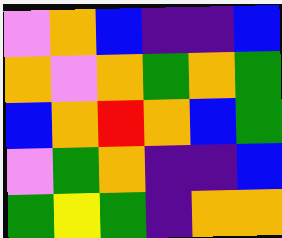[["violet", "orange", "blue", "indigo", "indigo", "blue"], ["orange", "violet", "orange", "green", "orange", "green"], ["blue", "orange", "red", "orange", "blue", "green"], ["violet", "green", "orange", "indigo", "indigo", "blue"], ["green", "yellow", "green", "indigo", "orange", "orange"]]